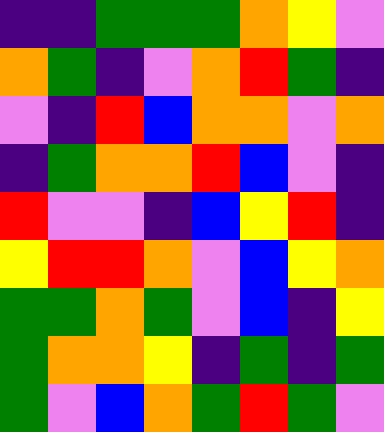[["indigo", "indigo", "green", "green", "green", "orange", "yellow", "violet"], ["orange", "green", "indigo", "violet", "orange", "red", "green", "indigo"], ["violet", "indigo", "red", "blue", "orange", "orange", "violet", "orange"], ["indigo", "green", "orange", "orange", "red", "blue", "violet", "indigo"], ["red", "violet", "violet", "indigo", "blue", "yellow", "red", "indigo"], ["yellow", "red", "red", "orange", "violet", "blue", "yellow", "orange"], ["green", "green", "orange", "green", "violet", "blue", "indigo", "yellow"], ["green", "orange", "orange", "yellow", "indigo", "green", "indigo", "green"], ["green", "violet", "blue", "orange", "green", "red", "green", "violet"]]